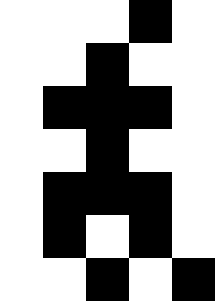[["white", "white", "white", "black", "white"], ["white", "white", "black", "white", "white"], ["white", "black", "black", "black", "white"], ["white", "white", "black", "white", "white"], ["white", "black", "black", "black", "white"], ["white", "black", "white", "black", "white"], ["white", "white", "black", "white", "black"]]